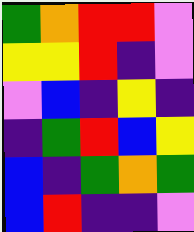[["green", "orange", "red", "red", "violet"], ["yellow", "yellow", "red", "indigo", "violet"], ["violet", "blue", "indigo", "yellow", "indigo"], ["indigo", "green", "red", "blue", "yellow"], ["blue", "indigo", "green", "orange", "green"], ["blue", "red", "indigo", "indigo", "violet"]]